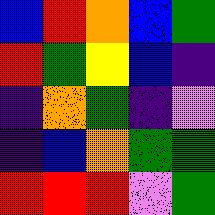[["blue", "red", "orange", "blue", "green"], ["red", "green", "yellow", "blue", "indigo"], ["indigo", "orange", "green", "indigo", "violet"], ["indigo", "blue", "orange", "green", "green"], ["red", "red", "red", "violet", "green"]]